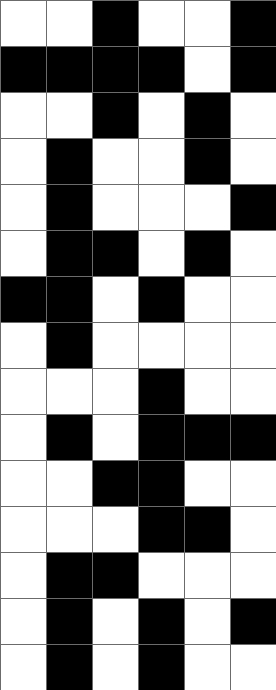[["white", "white", "black", "white", "white", "black"], ["black", "black", "black", "black", "white", "black"], ["white", "white", "black", "white", "black", "white"], ["white", "black", "white", "white", "black", "white"], ["white", "black", "white", "white", "white", "black"], ["white", "black", "black", "white", "black", "white"], ["black", "black", "white", "black", "white", "white"], ["white", "black", "white", "white", "white", "white"], ["white", "white", "white", "black", "white", "white"], ["white", "black", "white", "black", "black", "black"], ["white", "white", "black", "black", "white", "white"], ["white", "white", "white", "black", "black", "white"], ["white", "black", "black", "white", "white", "white"], ["white", "black", "white", "black", "white", "black"], ["white", "black", "white", "black", "white", "white"]]